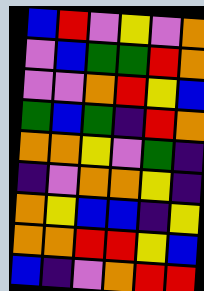[["blue", "red", "violet", "yellow", "violet", "orange"], ["violet", "blue", "green", "green", "red", "orange"], ["violet", "violet", "orange", "red", "yellow", "blue"], ["green", "blue", "green", "indigo", "red", "orange"], ["orange", "orange", "yellow", "violet", "green", "indigo"], ["indigo", "violet", "orange", "orange", "yellow", "indigo"], ["orange", "yellow", "blue", "blue", "indigo", "yellow"], ["orange", "orange", "red", "red", "yellow", "blue"], ["blue", "indigo", "violet", "orange", "red", "red"]]